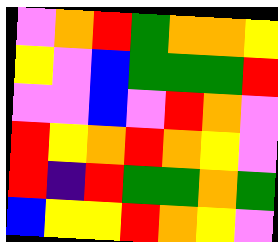[["violet", "orange", "red", "green", "orange", "orange", "yellow"], ["yellow", "violet", "blue", "green", "green", "green", "red"], ["violet", "violet", "blue", "violet", "red", "orange", "violet"], ["red", "yellow", "orange", "red", "orange", "yellow", "violet"], ["red", "indigo", "red", "green", "green", "orange", "green"], ["blue", "yellow", "yellow", "red", "orange", "yellow", "violet"]]